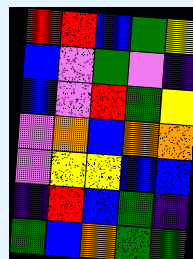[["red", "red", "blue", "green", "yellow"], ["blue", "violet", "green", "violet", "indigo"], ["blue", "violet", "red", "green", "yellow"], ["violet", "orange", "blue", "orange", "orange"], ["violet", "yellow", "yellow", "blue", "blue"], ["indigo", "red", "blue", "green", "indigo"], ["green", "blue", "orange", "green", "green"]]